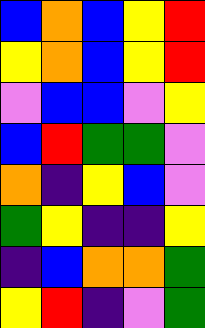[["blue", "orange", "blue", "yellow", "red"], ["yellow", "orange", "blue", "yellow", "red"], ["violet", "blue", "blue", "violet", "yellow"], ["blue", "red", "green", "green", "violet"], ["orange", "indigo", "yellow", "blue", "violet"], ["green", "yellow", "indigo", "indigo", "yellow"], ["indigo", "blue", "orange", "orange", "green"], ["yellow", "red", "indigo", "violet", "green"]]